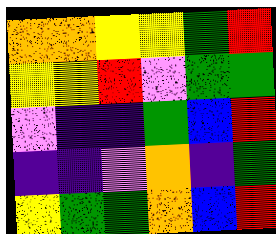[["orange", "orange", "yellow", "yellow", "green", "red"], ["yellow", "yellow", "red", "violet", "green", "green"], ["violet", "indigo", "indigo", "green", "blue", "red"], ["indigo", "indigo", "violet", "orange", "indigo", "green"], ["yellow", "green", "green", "orange", "blue", "red"]]